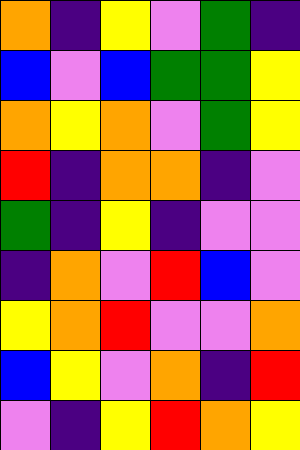[["orange", "indigo", "yellow", "violet", "green", "indigo"], ["blue", "violet", "blue", "green", "green", "yellow"], ["orange", "yellow", "orange", "violet", "green", "yellow"], ["red", "indigo", "orange", "orange", "indigo", "violet"], ["green", "indigo", "yellow", "indigo", "violet", "violet"], ["indigo", "orange", "violet", "red", "blue", "violet"], ["yellow", "orange", "red", "violet", "violet", "orange"], ["blue", "yellow", "violet", "orange", "indigo", "red"], ["violet", "indigo", "yellow", "red", "orange", "yellow"]]